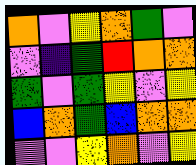[["orange", "violet", "yellow", "orange", "green", "violet"], ["violet", "indigo", "green", "red", "orange", "orange"], ["green", "violet", "green", "yellow", "violet", "yellow"], ["blue", "orange", "green", "blue", "orange", "orange"], ["violet", "violet", "yellow", "orange", "violet", "yellow"]]